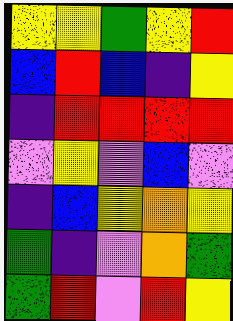[["yellow", "yellow", "green", "yellow", "red"], ["blue", "red", "blue", "indigo", "yellow"], ["indigo", "red", "red", "red", "red"], ["violet", "yellow", "violet", "blue", "violet"], ["indigo", "blue", "yellow", "orange", "yellow"], ["green", "indigo", "violet", "orange", "green"], ["green", "red", "violet", "red", "yellow"]]